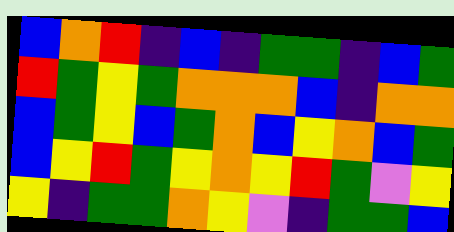[["blue", "orange", "red", "indigo", "blue", "indigo", "green", "green", "indigo", "blue", "green"], ["red", "green", "yellow", "green", "orange", "orange", "orange", "blue", "indigo", "orange", "orange"], ["blue", "green", "yellow", "blue", "green", "orange", "blue", "yellow", "orange", "blue", "green"], ["blue", "yellow", "red", "green", "yellow", "orange", "yellow", "red", "green", "violet", "yellow"], ["yellow", "indigo", "green", "green", "orange", "yellow", "violet", "indigo", "green", "green", "blue"]]